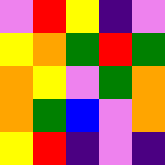[["violet", "red", "yellow", "indigo", "violet"], ["yellow", "orange", "green", "red", "green"], ["orange", "yellow", "violet", "green", "orange"], ["orange", "green", "blue", "violet", "orange"], ["yellow", "red", "indigo", "violet", "indigo"]]